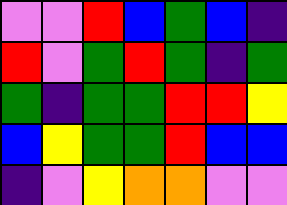[["violet", "violet", "red", "blue", "green", "blue", "indigo"], ["red", "violet", "green", "red", "green", "indigo", "green"], ["green", "indigo", "green", "green", "red", "red", "yellow"], ["blue", "yellow", "green", "green", "red", "blue", "blue"], ["indigo", "violet", "yellow", "orange", "orange", "violet", "violet"]]